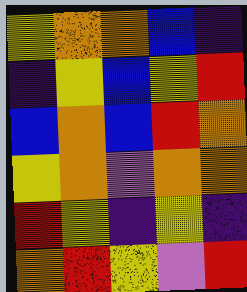[["yellow", "orange", "orange", "blue", "indigo"], ["indigo", "yellow", "blue", "yellow", "red"], ["blue", "orange", "blue", "red", "orange"], ["yellow", "orange", "violet", "orange", "orange"], ["red", "yellow", "indigo", "yellow", "indigo"], ["orange", "red", "yellow", "violet", "red"]]